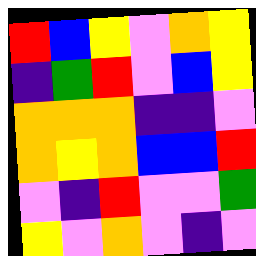[["red", "blue", "yellow", "violet", "orange", "yellow"], ["indigo", "green", "red", "violet", "blue", "yellow"], ["orange", "orange", "orange", "indigo", "indigo", "violet"], ["orange", "yellow", "orange", "blue", "blue", "red"], ["violet", "indigo", "red", "violet", "violet", "green"], ["yellow", "violet", "orange", "violet", "indigo", "violet"]]